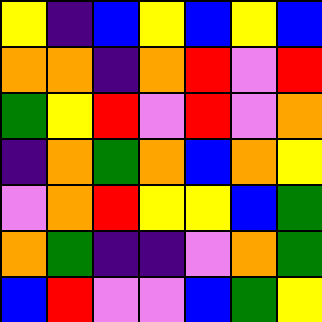[["yellow", "indigo", "blue", "yellow", "blue", "yellow", "blue"], ["orange", "orange", "indigo", "orange", "red", "violet", "red"], ["green", "yellow", "red", "violet", "red", "violet", "orange"], ["indigo", "orange", "green", "orange", "blue", "orange", "yellow"], ["violet", "orange", "red", "yellow", "yellow", "blue", "green"], ["orange", "green", "indigo", "indigo", "violet", "orange", "green"], ["blue", "red", "violet", "violet", "blue", "green", "yellow"]]